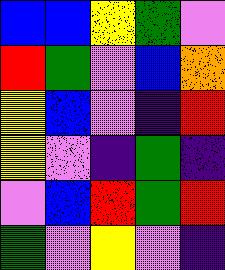[["blue", "blue", "yellow", "green", "violet"], ["red", "green", "violet", "blue", "orange"], ["yellow", "blue", "violet", "indigo", "red"], ["yellow", "violet", "indigo", "green", "indigo"], ["violet", "blue", "red", "green", "red"], ["green", "violet", "yellow", "violet", "indigo"]]